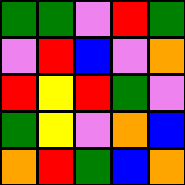[["green", "green", "violet", "red", "green"], ["violet", "red", "blue", "violet", "orange"], ["red", "yellow", "red", "green", "violet"], ["green", "yellow", "violet", "orange", "blue"], ["orange", "red", "green", "blue", "orange"]]